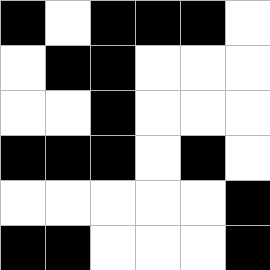[["black", "white", "black", "black", "black", "white"], ["white", "black", "black", "white", "white", "white"], ["white", "white", "black", "white", "white", "white"], ["black", "black", "black", "white", "black", "white"], ["white", "white", "white", "white", "white", "black"], ["black", "black", "white", "white", "white", "black"]]